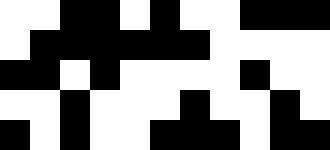[["white", "white", "black", "black", "white", "black", "white", "white", "black", "black", "black"], ["white", "black", "black", "black", "black", "black", "black", "white", "white", "white", "white"], ["black", "black", "white", "black", "white", "white", "white", "white", "black", "white", "white"], ["white", "white", "black", "white", "white", "white", "black", "white", "white", "black", "white"], ["black", "white", "black", "white", "white", "black", "black", "black", "white", "black", "black"]]